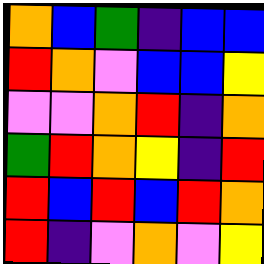[["orange", "blue", "green", "indigo", "blue", "blue"], ["red", "orange", "violet", "blue", "blue", "yellow"], ["violet", "violet", "orange", "red", "indigo", "orange"], ["green", "red", "orange", "yellow", "indigo", "red"], ["red", "blue", "red", "blue", "red", "orange"], ["red", "indigo", "violet", "orange", "violet", "yellow"]]